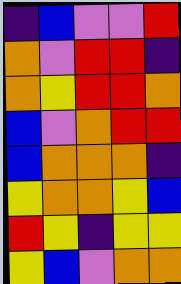[["indigo", "blue", "violet", "violet", "red"], ["orange", "violet", "red", "red", "indigo"], ["orange", "yellow", "red", "red", "orange"], ["blue", "violet", "orange", "red", "red"], ["blue", "orange", "orange", "orange", "indigo"], ["yellow", "orange", "orange", "yellow", "blue"], ["red", "yellow", "indigo", "yellow", "yellow"], ["yellow", "blue", "violet", "orange", "orange"]]